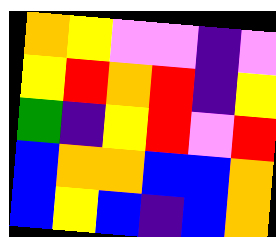[["orange", "yellow", "violet", "violet", "indigo", "violet"], ["yellow", "red", "orange", "red", "indigo", "yellow"], ["green", "indigo", "yellow", "red", "violet", "red"], ["blue", "orange", "orange", "blue", "blue", "orange"], ["blue", "yellow", "blue", "indigo", "blue", "orange"]]